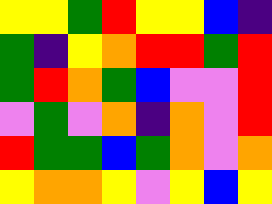[["yellow", "yellow", "green", "red", "yellow", "yellow", "blue", "indigo"], ["green", "indigo", "yellow", "orange", "red", "red", "green", "red"], ["green", "red", "orange", "green", "blue", "violet", "violet", "red"], ["violet", "green", "violet", "orange", "indigo", "orange", "violet", "red"], ["red", "green", "green", "blue", "green", "orange", "violet", "orange"], ["yellow", "orange", "orange", "yellow", "violet", "yellow", "blue", "yellow"]]